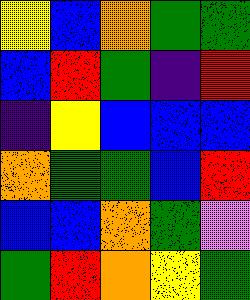[["yellow", "blue", "orange", "green", "green"], ["blue", "red", "green", "indigo", "red"], ["indigo", "yellow", "blue", "blue", "blue"], ["orange", "green", "green", "blue", "red"], ["blue", "blue", "orange", "green", "violet"], ["green", "red", "orange", "yellow", "green"]]